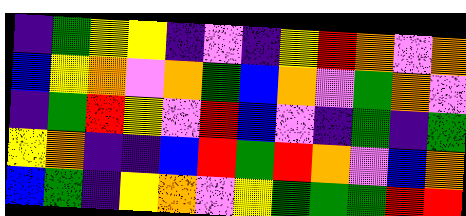[["indigo", "green", "yellow", "yellow", "indigo", "violet", "indigo", "yellow", "red", "orange", "violet", "orange"], ["blue", "yellow", "orange", "violet", "orange", "green", "blue", "orange", "violet", "green", "orange", "violet"], ["indigo", "green", "red", "yellow", "violet", "red", "blue", "violet", "indigo", "green", "indigo", "green"], ["yellow", "orange", "indigo", "indigo", "blue", "red", "green", "red", "orange", "violet", "blue", "orange"], ["blue", "green", "indigo", "yellow", "orange", "violet", "yellow", "green", "green", "green", "red", "red"]]